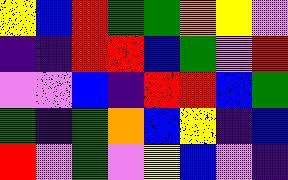[["yellow", "blue", "red", "green", "green", "orange", "yellow", "violet"], ["indigo", "indigo", "red", "red", "blue", "green", "violet", "red"], ["violet", "violet", "blue", "indigo", "red", "red", "blue", "green"], ["green", "indigo", "green", "orange", "blue", "yellow", "indigo", "blue"], ["red", "violet", "green", "violet", "yellow", "blue", "violet", "indigo"]]